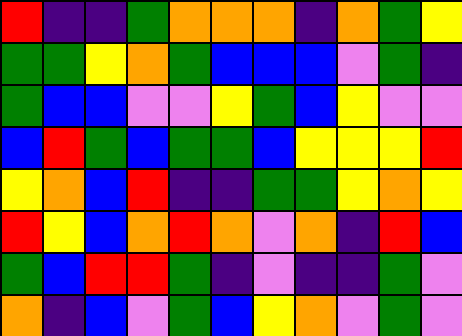[["red", "indigo", "indigo", "green", "orange", "orange", "orange", "indigo", "orange", "green", "yellow"], ["green", "green", "yellow", "orange", "green", "blue", "blue", "blue", "violet", "green", "indigo"], ["green", "blue", "blue", "violet", "violet", "yellow", "green", "blue", "yellow", "violet", "violet"], ["blue", "red", "green", "blue", "green", "green", "blue", "yellow", "yellow", "yellow", "red"], ["yellow", "orange", "blue", "red", "indigo", "indigo", "green", "green", "yellow", "orange", "yellow"], ["red", "yellow", "blue", "orange", "red", "orange", "violet", "orange", "indigo", "red", "blue"], ["green", "blue", "red", "red", "green", "indigo", "violet", "indigo", "indigo", "green", "violet"], ["orange", "indigo", "blue", "violet", "green", "blue", "yellow", "orange", "violet", "green", "violet"]]